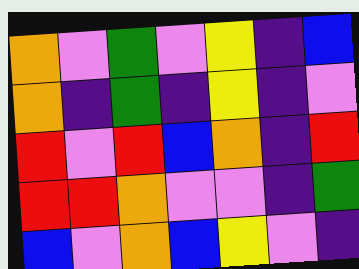[["orange", "violet", "green", "violet", "yellow", "indigo", "blue"], ["orange", "indigo", "green", "indigo", "yellow", "indigo", "violet"], ["red", "violet", "red", "blue", "orange", "indigo", "red"], ["red", "red", "orange", "violet", "violet", "indigo", "green"], ["blue", "violet", "orange", "blue", "yellow", "violet", "indigo"]]